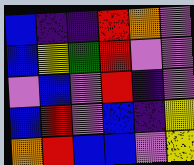[["blue", "indigo", "indigo", "red", "orange", "violet"], ["blue", "yellow", "green", "red", "violet", "violet"], ["violet", "blue", "violet", "red", "indigo", "violet"], ["blue", "red", "violet", "blue", "indigo", "yellow"], ["orange", "red", "blue", "blue", "violet", "yellow"]]